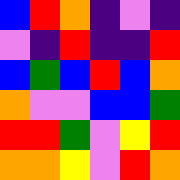[["blue", "red", "orange", "indigo", "violet", "indigo"], ["violet", "indigo", "red", "indigo", "indigo", "red"], ["blue", "green", "blue", "red", "blue", "orange"], ["orange", "violet", "violet", "blue", "blue", "green"], ["red", "red", "green", "violet", "yellow", "red"], ["orange", "orange", "yellow", "violet", "red", "orange"]]